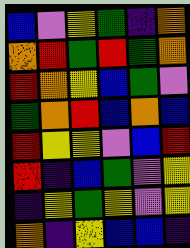[["blue", "violet", "yellow", "green", "indigo", "orange"], ["orange", "red", "green", "red", "green", "orange"], ["red", "orange", "yellow", "blue", "green", "violet"], ["green", "orange", "red", "blue", "orange", "blue"], ["red", "yellow", "yellow", "violet", "blue", "red"], ["red", "indigo", "blue", "green", "violet", "yellow"], ["indigo", "yellow", "green", "yellow", "violet", "yellow"], ["orange", "indigo", "yellow", "blue", "blue", "indigo"]]